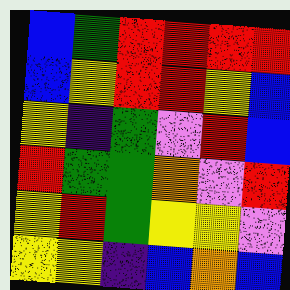[["blue", "green", "red", "red", "red", "red"], ["blue", "yellow", "red", "red", "yellow", "blue"], ["yellow", "indigo", "green", "violet", "red", "blue"], ["red", "green", "green", "orange", "violet", "red"], ["yellow", "red", "green", "yellow", "yellow", "violet"], ["yellow", "yellow", "indigo", "blue", "orange", "blue"]]